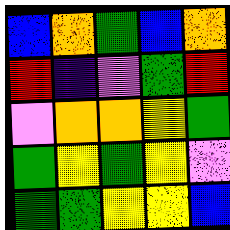[["blue", "orange", "green", "blue", "orange"], ["red", "indigo", "violet", "green", "red"], ["violet", "orange", "orange", "yellow", "green"], ["green", "yellow", "green", "yellow", "violet"], ["green", "green", "yellow", "yellow", "blue"]]